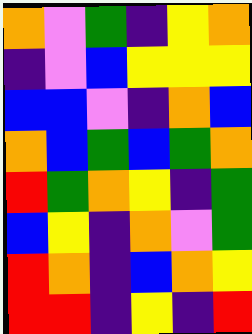[["orange", "violet", "green", "indigo", "yellow", "orange"], ["indigo", "violet", "blue", "yellow", "yellow", "yellow"], ["blue", "blue", "violet", "indigo", "orange", "blue"], ["orange", "blue", "green", "blue", "green", "orange"], ["red", "green", "orange", "yellow", "indigo", "green"], ["blue", "yellow", "indigo", "orange", "violet", "green"], ["red", "orange", "indigo", "blue", "orange", "yellow"], ["red", "red", "indigo", "yellow", "indigo", "red"]]